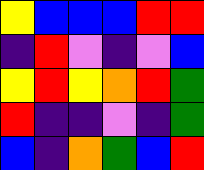[["yellow", "blue", "blue", "blue", "red", "red"], ["indigo", "red", "violet", "indigo", "violet", "blue"], ["yellow", "red", "yellow", "orange", "red", "green"], ["red", "indigo", "indigo", "violet", "indigo", "green"], ["blue", "indigo", "orange", "green", "blue", "red"]]